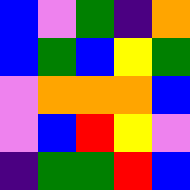[["blue", "violet", "green", "indigo", "orange"], ["blue", "green", "blue", "yellow", "green"], ["violet", "orange", "orange", "orange", "blue"], ["violet", "blue", "red", "yellow", "violet"], ["indigo", "green", "green", "red", "blue"]]